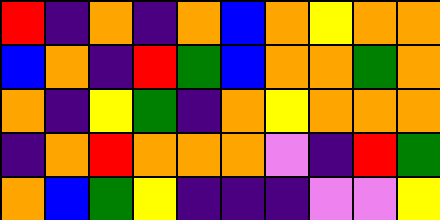[["red", "indigo", "orange", "indigo", "orange", "blue", "orange", "yellow", "orange", "orange"], ["blue", "orange", "indigo", "red", "green", "blue", "orange", "orange", "green", "orange"], ["orange", "indigo", "yellow", "green", "indigo", "orange", "yellow", "orange", "orange", "orange"], ["indigo", "orange", "red", "orange", "orange", "orange", "violet", "indigo", "red", "green"], ["orange", "blue", "green", "yellow", "indigo", "indigo", "indigo", "violet", "violet", "yellow"]]